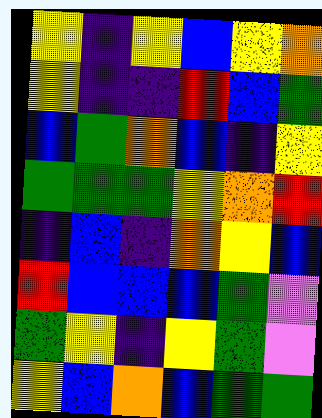[["yellow", "indigo", "yellow", "blue", "yellow", "orange"], ["yellow", "indigo", "indigo", "red", "blue", "green"], ["blue", "green", "orange", "blue", "indigo", "yellow"], ["green", "green", "green", "yellow", "orange", "red"], ["indigo", "blue", "indigo", "orange", "yellow", "blue"], ["red", "blue", "blue", "blue", "green", "violet"], ["green", "yellow", "indigo", "yellow", "green", "violet"], ["yellow", "blue", "orange", "blue", "green", "green"]]